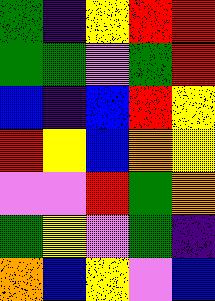[["green", "indigo", "yellow", "red", "red"], ["green", "green", "violet", "green", "red"], ["blue", "indigo", "blue", "red", "yellow"], ["red", "yellow", "blue", "orange", "yellow"], ["violet", "violet", "red", "green", "orange"], ["green", "yellow", "violet", "green", "indigo"], ["orange", "blue", "yellow", "violet", "blue"]]